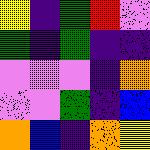[["yellow", "indigo", "green", "red", "violet"], ["green", "indigo", "green", "indigo", "indigo"], ["violet", "violet", "violet", "indigo", "orange"], ["violet", "violet", "green", "indigo", "blue"], ["orange", "blue", "indigo", "orange", "yellow"]]